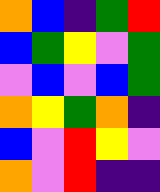[["orange", "blue", "indigo", "green", "red"], ["blue", "green", "yellow", "violet", "green"], ["violet", "blue", "violet", "blue", "green"], ["orange", "yellow", "green", "orange", "indigo"], ["blue", "violet", "red", "yellow", "violet"], ["orange", "violet", "red", "indigo", "indigo"]]